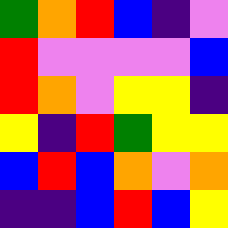[["green", "orange", "red", "blue", "indigo", "violet"], ["red", "violet", "violet", "violet", "violet", "blue"], ["red", "orange", "violet", "yellow", "yellow", "indigo"], ["yellow", "indigo", "red", "green", "yellow", "yellow"], ["blue", "red", "blue", "orange", "violet", "orange"], ["indigo", "indigo", "blue", "red", "blue", "yellow"]]